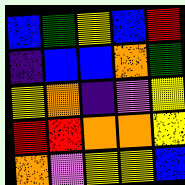[["blue", "green", "yellow", "blue", "red"], ["indigo", "blue", "blue", "orange", "green"], ["yellow", "orange", "indigo", "violet", "yellow"], ["red", "red", "orange", "orange", "yellow"], ["orange", "violet", "yellow", "yellow", "blue"]]